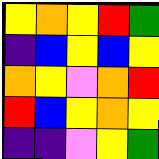[["yellow", "orange", "yellow", "red", "green"], ["indigo", "blue", "yellow", "blue", "yellow"], ["orange", "yellow", "violet", "orange", "red"], ["red", "blue", "yellow", "orange", "yellow"], ["indigo", "indigo", "violet", "yellow", "green"]]